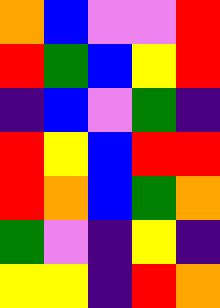[["orange", "blue", "violet", "violet", "red"], ["red", "green", "blue", "yellow", "red"], ["indigo", "blue", "violet", "green", "indigo"], ["red", "yellow", "blue", "red", "red"], ["red", "orange", "blue", "green", "orange"], ["green", "violet", "indigo", "yellow", "indigo"], ["yellow", "yellow", "indigo", "red", "orange"]]